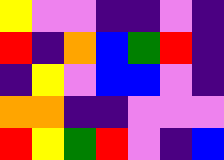[["yellow", "violet", "violet", "indigo", "indigo", "violet", "indigo"], ["red", "indigo", "orange", "blue", "green", "red", "indigo"], ["indigo", "yellow", "violet", "blue", "blue", "violet", "indigo"], ["orange", "orange", "indigo", "indigo", "violet", "violet", "violet"], ["red", "yellow", "green", "red", "violet", "indigo", "blue"]]